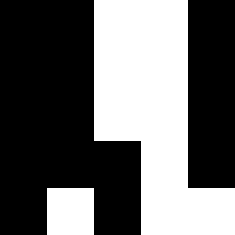[["black", "black", "white", "white", "black"], ["black", "black", "white", "white", "black"], ["black", "black", "white", "white", "black"], ["black", "black", "black", "white", "black"], ["black", "white", "black", "white", "white"]]